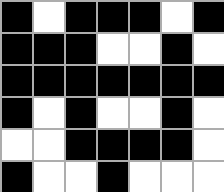[["black", "white", "black", "black", "black", "white", "black"], ["black", "black", "black", "white", "white", "black", "white"], ["black", "black", "black", "black", "black", "black", "black"], ["black", "white", "black", "white", "white", "black", "white"], ["white", "white", "black", "black", "black", "black", "white"], ["black", "white", "white", "black", "white", "white", "white"]]